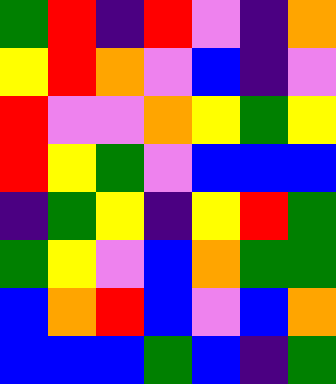[["green", "red", "indigo", "red", "violet", "indigo", "orange"], ["yellow", "red", "orange", "violet", "blue", "indigo", "violet"], ["red", "violet", "violet", "orange", "yellow", "green", "yellow"], ["red", "yellow", "green", "violet", "blue", "blue", "blue"], ["indigo", "green", "yellow", "indigo", "yellow", "red", "green"], ["green", "yellow", "violet", "blue", "orange", "green", "green"], ["blue", "orange", "red", "blue", "violet", "blue", "orange"], ["blue", "blue", "blue", "green", "blue", "indigo", "green"]]